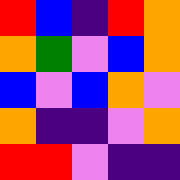[["red", "blue", "indigo", "red", "orange"], ["orange", "green", "violet", "blue", "orange"], ["blue", "violet", "blue", "orange", "violet"], ["orange", "indigo", "indigo", "violet", "orange"], ["red", "red", "violet", "indigo", "indigo"]]